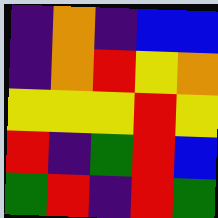[["indigo", "orange", "indigo", "blue", "blue"], ["indigo", "orange", "red", "yellow", "orange"], ["yellow", "yellow", "yellow", "red", "yellow"], ["red", "indigo", "green", "red", "blue"], ["green", "red", "indigo", "red", "green"]]